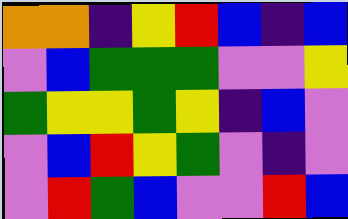[["orange", "orange", "indigo", "yellow", "red", "blue", "indigo", "blue"], ["violet", "blue", "green", "green", "green", "violet", "violet", "yellow"], ["green", "yellow", "yellow", "green", "yellow", "indigo", "blue", "violet"], ["violet", "blue", "red", "yellow", "green", "violet", "indigo", "violet"], ["violet", "red", "green", "blue", "violet", "violet", "red", "blue"]]